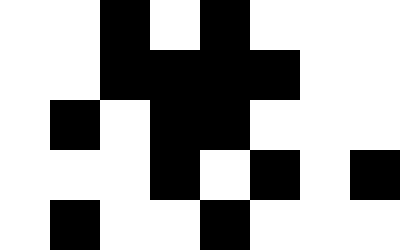[["white", "white", "black", "white", "black", "white", "white", "white"], ["white", "white", "black", "black", "black", "black", "white", "white"], ["white", "black", "white", "black", "black", "white", "white", "white"], ["white", "white", "white", "black", "white", "black", "white", "black"], ["white", "black", "white", "white", "black", "white", "white", "white"]]